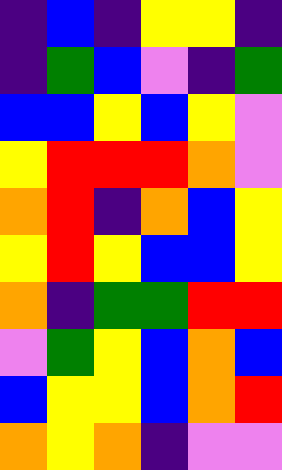[["indigo", "blue", "indigo", "yellow", "yellow", "indigo"], ["indigo", "green", "blue", "violet", "indigo", "green"], ["blue", "blue", "yellow", "blue", "yellow", "violet"], ["yellow", "red", "red", "red", "orange", "violet"], ["orange", "red", "indigo", "orange", "blue", "yellow"], ["yellow", "red", "yellow", "blue", "blue", "yellow"], ["orange", "indigo", "green", "green", "red", "red"], ["violet", "green", "yellow", "blue", "orange", "blue"], ["blue", "yellow", "yellow", "blue", "orange", "red"], ["orange", "yellow", "orange", "indigo", "violet", "violet"]]